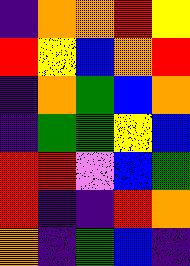[["indigo", "orange", "orange", "red", "yellow"], ["red", "yellow", "blue", "orange", "red"], ["indigo", "orange", "green", "blue", "orange"], ["indigo", "green", "green", "yellow", "blue"], ["red", "red", "violet", "blue", "green"], ["red", "indigo", "indigo", "red", "orange"], ["orange", "indigo", "green", "blue", "indigo"]]